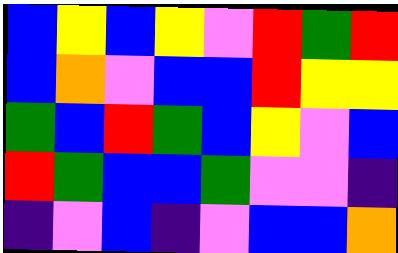[["blue", "yellow", "blue", "yellow", "violet", "red", "green", "red"], ["blue", "orange", "violet", "blue", "blue", "red", "yellow", "yellow"], ["green", "blue", "red", "green", "blue", "yellow", "violet", "blue"], ["red", "green", "blue", "blue", "green", "violet", "violet", "indigo"], ["indigo", "violet", "blue", "indigo", "violet", "blue", "blue", "orange"]]